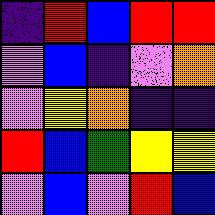[["indigo", "red", "blue", "red", "red"], ["violet", "blue", "indigo", "violet", "orange"], ["violet", "yellow", "orange", "indigo", "indigo"], ["red", "blue", "green", "yellow", "yellow"], ["violet", "blue", "violet", "red", "blue"]]